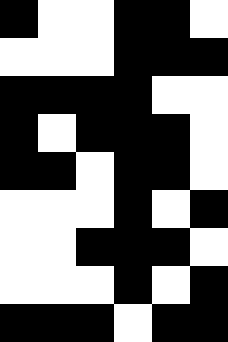[["black", "white", "white", "black", "black", "white"], ["white", "white", "white", "black", "black", "black"], ["black", "black", "black", "black", "white", "white"], ["black", "white", "black", "black", "black", "white"], ["black", "black", "white", "black", "black", "white"], ["white", "white", "white", "black", "white", "black"], ["white", "white", "black", "black", "black", "white"], ["white", "white", "white", "black", "white", "black"], ["black", "black", "black", "white", "black", "black"]]